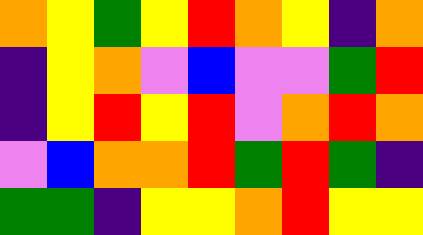[["orange", "yellow", "green", "yellow", "red", "orange", "yellow", "indigo", "orange"], ["indigo", "yellow", "orange", "violet", "blue", "violet", "violet", "green", "red"], ["indigo", "yellow", "red", "yellow", "red", "violet", "orange", "red", "orange"], ["violet", "blue", "orange", "orange", "red", "green", "red", "green", "indigo"], ["green", "green", "indigo", "yellow", "yellow", "orange", "red", "yellow", "yellow"]]